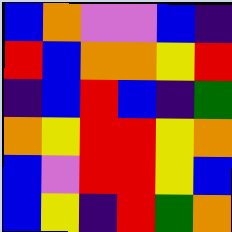[["blue", "orange", "violet", "violet", "blue", "indigo"], ["red", "blue", "orange", "orange", "yellow", "red"], ["indigo", "blue", "red", "blue", "indigo", "green"], ["orange", "yellow", "red", "red", "yellow", "orange"], ["blue", "violet", "red", "red", "yellow", "blue"], ["blue", "yellow", "indigo", "red", "green", "orange"]]